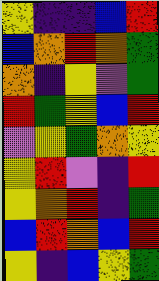[["yellow", "indigo", "indigo", "blue", "red"], ["blue", "orange", "red", "orange", "green"], ["orange", "indigo", "yellow", "violet", "green"], ["red", "green", "yellow", "blue", "red"], ["violet", "yellow", "green", "orange", "yellow"], ["yellow", "red", "violet", "indigo", "red"], ["yellow", "orange", "red", "indigo", "green"], ["blue", "red", "orange", "blue", "red"], ["yellow", "indigo", "blue", "yellow", "green"]]